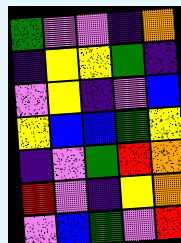[["green", "violet", "violet", "indigo", "orange"], ["indigo", "yellow", "yellow", "green", "indigo"], ["violet", "yellow", "indigo", "violet", "blue"], ["yellow", "blue", "blue", "green", "yellow"], ["indigo", "violet", "green", "red", "orange"], ["red", "violet", "indigo", "yellow", "orange"], ["violet", "blue", "green", "violet", "red"]]